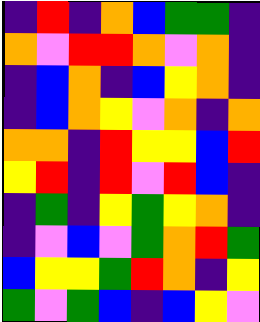[["indigo", "red", "indigo", "orange", "blue", "green", "green", "indigo"], ["orange", "violet", "red", "red", "orange", "violet", "orange", "indigo"], ["indigo", "blue", "orange", "indigo", "blue", "yellow", "orange", "indigo"], ["indigo", "blue", "orange", "yellow", "violet", "orange", "indigo", "orange"], ["orange", "orange", "indigo", "red", "yellow", "yellow", "blue", "red"], ["yellow", "red", "indigo", "red", "violet", "red", "blue", "indigo"], ["indigo", "green", "indigo", "yellow", "green", "yellow", "orange", "indigo"], ["indigo", "violet", "blue", "violet", "green", "orange", "red", "green"], ["blue", "yellow", "yellow", "green", "red", "orange", "indigo", "yellow"], ["green", "violet", "green", "blue", "indigo", "blue", "yellow", "violet"]]